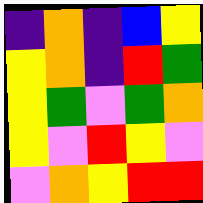[["indigo", "orange", "indigo", "blue", "yellow"], ["yellow", "orange", "indigo", "red", "green"], ["yellow", "green", "violet", "green", "orange"], ["yellow", "violet", "red", "yellow", "violet"], ["violet", "orange", "yellow", "red", "red"]]